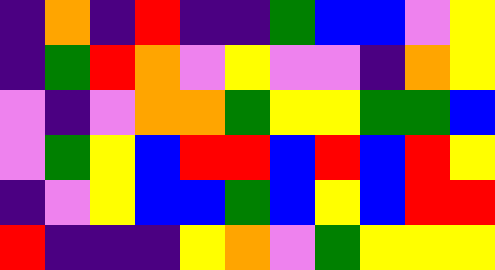[["indigo", "orange", "indigo", "red", "indigo", "indigo", "green", "blue", "blue", "violet", "yellow"], ["indigo", "green", "red", "orange", "violet", "yellow", "violet", "violet", "indigo", "orange", "yellow"], ["violet", "indigo", "violet", "orange", "orange", "green", "yellow", "yellow", "green", "green", "blue"], ["violet", "green", "yellow", "blue", "red", "red", "blue", "red", "blue", "red", "yellow"], ["indigo", "violet", "yellow", "blue", "blue", "green", "blue", "yellow", "blue", "red", "red"], ["red", "indigo", "indigo", "indigo", "yellow", "orange", "violet", "green", "yellow", "yellow", "yellow"]]